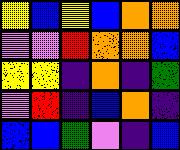[["yellow", "blue", "yellow", "blue", "orange", "orange"], ["violet", "violet", "red", "orange", "orange", "blue"], ["yellow", "yellow", "indigo", "orange", "indigo", "green"], ["violet", "red", "indigo", "blue", "orange", "indigo"], ["blue", "blue", "green", "violet", "indigo", "blue"]]